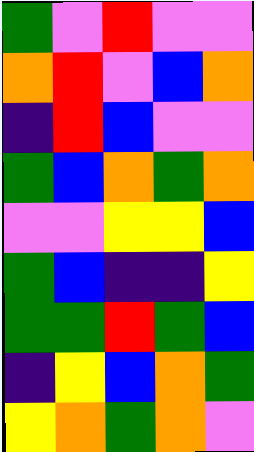[["green", "violet", "red", "violet", "violet"], ["orange", "red", "violet", "blue", "orange"], ["indigo", "red", "blue", "violet", "violet"], ["green", "blue", "orange", "green", "orange"], ["violet", "violet", "yellow", "yellow", "blue"], ["green", "blue", "indigo", "indigo", "yellow"], ["green", "green", "red", "green", "blue"], ["indigo", "yellow", "blue", "orange", "green"], ["yellow", "orange", "green", "orange", "violet"]]